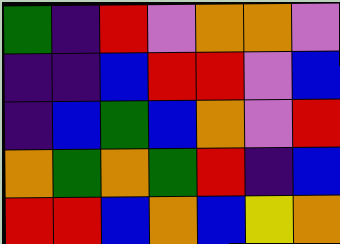[["green", "indigo", "red", "violet", "orange", "orange", "violet"], ["indigo", "indigo", "blue", "red", "red", "violet", "blue"], ["indigo", "blue", "green", "blue", "orange", "violet", "red"], ["orange", "green", "orange", "green", "red", "indigo", "blue"], ["red", "red", "blue", "orange", "blue", "yellow", "orange"]]